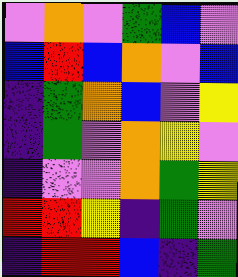[["violet", "orange", "violet", "green", "blue", "violet"], ["blue", "red", "blue", "orange", "violet", "blue"], ["indigo", "green", "orange", "blue", "violet", "yellow"], ["indigo", "green", "violet", "orange", "yellow", "violet"], ["indigo", "violet", "violet", "orange", "green", "yellow"], ["red", "red", "yellow", "indigo", "green", "violet"], ["indigo", "red", "red", "blue", "indigo", "green"]]